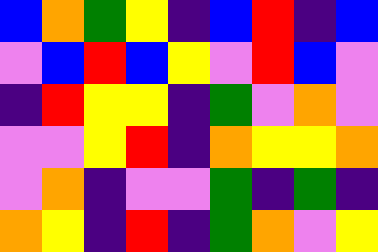[["blue", "orange", "green", "yellow", "indigo", "blue", "red", "indigo", "blue"], ["violet", "blue", "red", "blue", "yellow", "violet", "red", "blue", "violet"], ["indigo", "red", "yellow", "yellow", "indigo", "green", "violet", "orange", "violet"], ["violet", "violet", "yellow", "red", "indigo", "orange", "yellow", "yellow", "orange"], ["violet", "orange", "indigo", "violet", "violet", "green", "indigo", "green", "indigo"], ["orange", "yellow", "indigo", "red", "indigo", "green", "orange", "violet", "yellow"]]